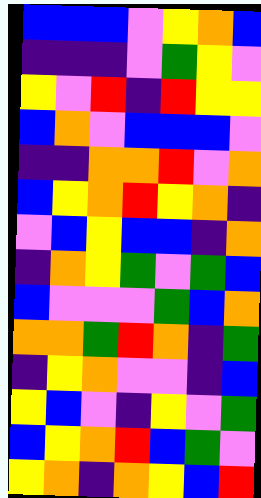[["blue", "blue", "blue", "violet", "yellow", "orange", "blue"], ["indigo", "indigo", "indigo", "violet", "green", "yellow", "violet"], ["yellow", "violet", "red", "indigo", "red", "yellow", "yellow"], ["blue", "orange", "violet", "blue", "blue", "blue", "violet"], ["indigo", "indigo", "orange", "orange", "red", "violet", "orange"], ["blue", "yellow", "orange", "red", "yellow", "orange", "indigo"], ["violet", "blue", "yellow", "blue", "blue", "indigo", "orange"], ["indigo", "orange", "yellow", "green", "violet", "green", "blue"], ["blue", "violet", "violet", "violet", "green", "blue", "orange"], ["orange", "orange", "green", "red", "orange", "indigo", "green"], ["indigo", "yellow", "orange", "violet", "violet", "indigo", "blue"], ["yellow", "blue", "violet", "indigo", "yellow", "violet", "green"], ["blue", "yellow", "orange", "red", "blue", "green", "violet"], ["yellow", "orange", "indigo", "orange", "yellow", "blue", "red"]]